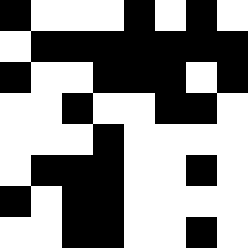[["black", "white", "white", "white", "black", "white", "black", "white"], ["white", "black", "black", "black", "black", "black", "black", "black"], ["black", "white", "white", "black", "black", "black", "white", "black"], ["white", "white", "black", "white", "white", "black", "black", "white"], ["white", "white", "white", "black", "white", "white", "white", "white"], ["white", "black", "black", "black", "white", "white", "black", "white"], ["black", "white", "black", "black", "white", "white", "white", "white"], ["white", "white", "black", "black", "white", "white", "black", "white"]]